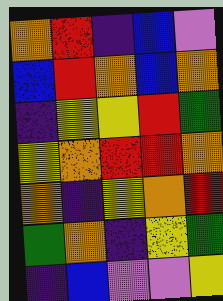[["orange", "red", "indigo", "blue", "violet"], ["blue", "red", "orange", "blue", "orange"], ["indigo", "yellow", "yellow", "red", "green"], ["yellow", "orange", "red", "red", "orange"], ["orange", "indigo", "yellow", "orange", "red"], ["green", "orange", "indigo", "yellow", "green"], ["indigo", "blue", "violet", "violet", "yellow"]]